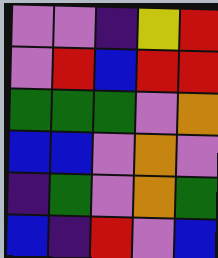[["violet", "violet", "indigo", "yellow", "red"], ["violet", "red", "blue", "red", "red"], ["green", "green", "green", "violet", "orange"], ["blue", "blue", "violet", "orange", "violet"], ["indigo", "green", "violet", "orange", "green"], ["blue", "indigo", "red", "violet", "blue"]]